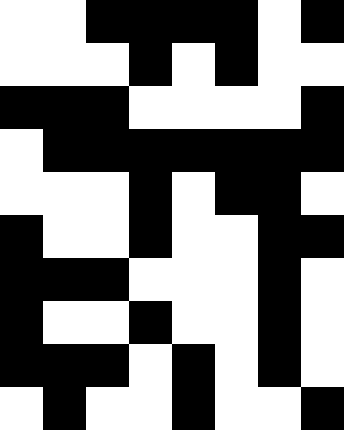[["white", "white", "black", "black", "black", "black", "white", "black"], ["white", "white", "white", "black", "white", "black", "white", "white"], ["black", "black", "black", "white", "white", "white", "white", "black"], ["white", "black", "black", "black", "black", "black", "black", "black"], ["white", "white", "white", "black", "white", "black", "black", "white"], ["black", "white", "white", "black", "white", "white", "black", "black"], ["black", "black", "black", "white", "white", "white", "black", "white"], ["black", "white", "white", "black", "white", "white", "black", "white"], ["black", "black", "black", "white", "black", "white", "black", "white"], ["white", "black", "white", "white", "black", "white", "white", "black"]]